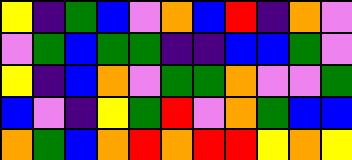[["yellow", "indigo", "green", "blue", "violet", "orange", "blue", "red", "indigo", "orange", "violet"], ["violet", "green", "blue", "green", "green", "indigo", "indigo", "blue", "blue", "green", "violet"], ["yellow", "indigo", "blue", "orange", "violet", "green", "green", "orange", "violet", "violet", "green"], ["blue", "violet", "indigo", "yellow", "green", "red", "violet", "orange", "green", "blue", "blue"], ["orange", "green", "blue", "orange", "red", "orange", "red", "red", "yellow", "orange", "yellow"]]